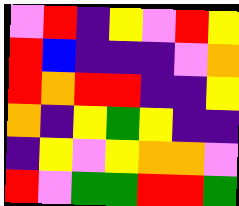[["violet", "red", "indigo", "yellow", "violet", "red", "yellow"], ["red", "blue", "indigo", "indigo", "indigo", "violet", "orange"], ["red", "orange", "red", "red", "indigo", "indigo", "yellow"], ["orange", "indigo", "yellow", "green", "yellow", "indigo", "indigo"], ["indigo", "yellow", "violet", "yellow", "orange", "orange", "violet"], ["red", "violet", "green", "green", "red", "red", "green"]]